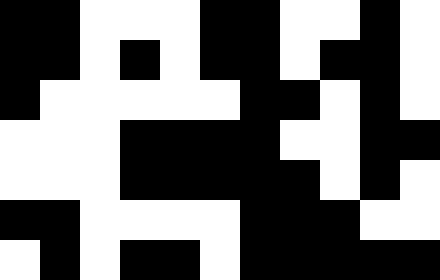[["black", "black", "white", "white", "white", "black", "black", "white", "white", "black", "white"], ["black", "black", "white", "black", "white", "black", "black", "white", "black", "black", "white"], ["black", "white", "white", "white", "white", "white", "black", "black", "white", "black", "white"], ["white", "white", "white", "black", "black", "black", "black", "white", "white", "black", "black"], ["white", "white", "white", "black", "black", "black", "black", "black", "white", "black", "white"], ["black", "black", "white", "white", "white", "white", "black", "black", "black", "white", "white"], ["white", "black", "white", "black", "black", "white", "black", "black", "black", "black", "black"]]